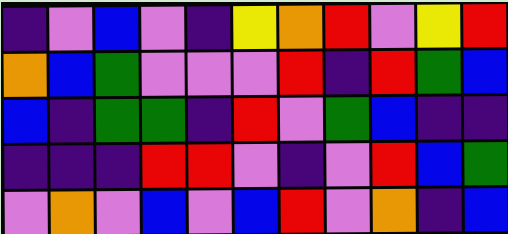[["indigo", "violet", "blue", "violet", "indigo", "yellow", "orange", "red", "violet", "yellow", "red"], ["orange", "blue", "green", "violet", "violet", "violet", "red", "indigo", "red", "green", "blue"], ["blue", "indigo", "green", "green", "indigo", "red", "violet", "green", "blue", "indigo", "indigo"], ["indigo", "indigo", "indigo", "red", "red", "violet", "indigo", "violet", "red", "blue", "green"], ["violet", "orange", "violet", "blue", "violet", "blue", "red", "violet", "orange", "indigo", "blue"]]